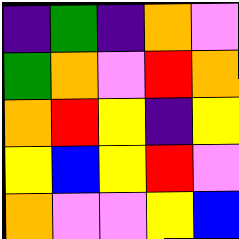[["indigo", "green", "indigo", "orange", "violet"], ["green", "orange", "violet", "red", "orange"], ["orange", "red", "yellow", "indigo", "yellow"], ["yellow", "blue", "yellow", "red", "violet"], ["orange", "violet", "violet", "yellow", "blue"]]